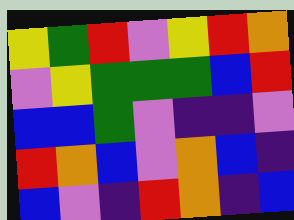[["yellow", "green", "red", "violet", "yellow", "red", "orange"], ["violet", "yellow", "green", "green", "green", "blue", "red"], ["blue", "blue", "green", "violet", "indigo", "indigo", "violet"], ["red", "orange", "blue", "violet", "orange", "blue", "indigo"], ["blue", "violet", "indigo", "red", "orange", "indigo", "blue"]]